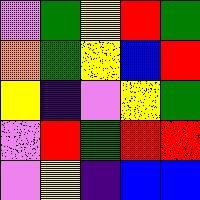[["violet", "green", "yellow", "red", "green"], ["orange", "green", "yellow", "blue", "red"], ["yellow", "indigo", "violet", "yellow", "green"], ["violet", "red", "green", "red", "red"], ["violet", "yellow", "indigo", "blue", "blue"]]